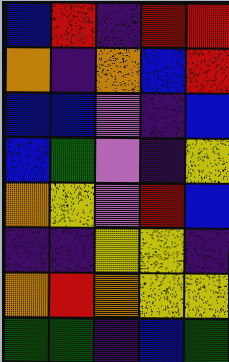[["blue", "red", "indigo", "red", "red"], ["orange", "indigo", "orange", "blue", "red"], ["blue", "blue", "violet", "indigo", "blue"], ["blue", "green", "violet", "indigo", "yellow"], ["orange", "yellow", "violet", "red", "blue"], ["indigo", "indigo", "yellow", "yellow", "indigo"], ["orange", "red", "orange", "yellow", "yellow"], ["green", "green", "indigo", "blue", "green"]]